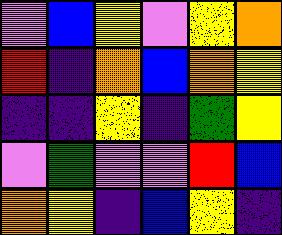[["violet", "blue", "yellow", "violet", "yellow", "orange"], ["red", "indigo", "orange", "blue", "orange", "yellow"], ["indigo", "indigo", "yellow", "indigo", "green", "yellow"], ["violet", "green", "violet", "violet", "red", "blue"], ["orange", "yellow", "indigo", "blue", "yellow", "indigo"]]